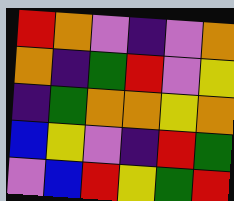[["red", "orange", "violet", "indigo", "violet", "orange"], ["orange", "indigo", "green", "red", "violet", "yellow"], ["indigo", "green", "orange", "orange", "yellow", "orange"], ["blue", "yellow", "violet", "indigo", "red", "green"], ["violet", "blue", "red", "yellow", "green", "red"]]